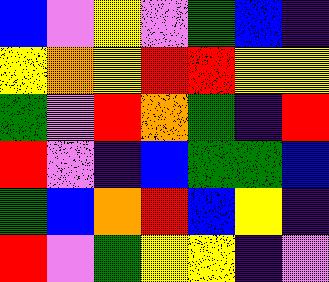[["blue", "violet", "yellow", "violet", "green", "blue", "indigo"], ["yellow", "orange", "yellow", "red", "red", "yellow", "yellow"], ["green", "violet", "red", "orange", "green", "indigo", "red"], ["red", "violet", "indigo", "blue", "green", "green", "blue"], ["green", "blue", "orange", "red", "blue", "yellow", "indigo"], ["red", "violet", "green", "yellow", "yellow", "indigo", "violet"]]